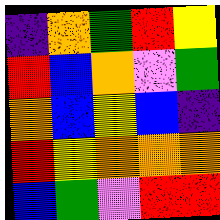[["indigo", "orange", "green", "red", "yellow"], ["red", "blue", "orange", "violet", "green"], ["orange", "blue", "yellow", "blue", "indigo"], ["red", "yellow", "orange", "orange", "orange"], ["blue", "green", "violet", "red", "red"]]